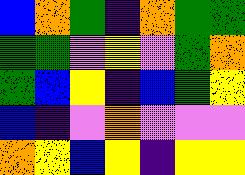[["blue", "orange", "green", "indigo", "orange", "green", "green"], ["green", "green", "violet", "yellow", "violet", "green", "orange"], ["green", "blue", "yellow", "indigo", "blue", "green", "yellow"], ["blue", "indigo", "violet", "orange", "violet", "violet", "violet"], ["orange", "yellow", "blue", "yellow", "indigo", "yellow", "yellow"]]